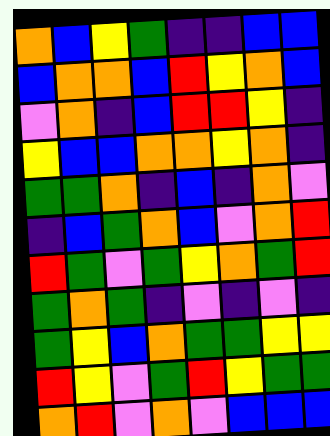[["orange", "blue", "yellow", "green", "indigo", "indigo", "blue", "blue"], ["blue", "orange", "orange", "blue", "red", "yellow", "orange", "blue"], ["violet", "orange", "indigo", "blue", "red", "red", "yellow", "indigo"], ["yellow", "blue", "blue", "orange", "orange", "yellow", "orange", "indigo"], ["green", "green", "orange", "indigo", "blue", "indigo", "orange", "violet"], ["indigo", "blue", "green", "orange", "blue", "violet", "orange", "red"], ["red", "green", "violet", "green", "yellow", "orange", "green", "red"], ["green", "orange", "green", "indigo", "violet", "indigo", "violet", "indigo"], ["green", "yellow", "blue", "orange", "green", "green", "yellow", "yellow"], ["red", "yellow", "violet", "green", "red", "yellow", "green", "green"], ["orange", "red", "violet", "orange", "violet", "blue", "blue", "blue"]]